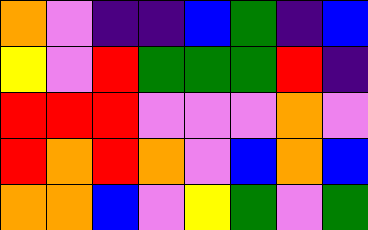[["orange", "violet", "indigo", "indigo", "blue", "green", "indigo", "blue"], ["yellow", "violet", "red", "green", "green", "green", "red", "indigo"], ["red", "red", "red", "violet", "violet", "violet", "orange", "violet"], ["red", "orange", "red", "orange", "violet", "blue", "orange", "blue"], ["orange", "orange", "blue", "violet", "yellow", "green", "violet", "green"]]